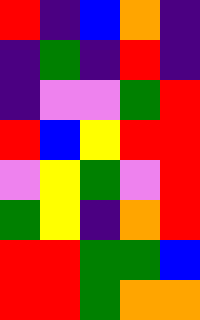[["red", "indigo", "blue", "orange", "indigo"], ["indigo", "green", "indigo", "red", "indigo"], ["indigo", "violet", "violet", "green", "red"], ["red", "blue", "yellow", "red", "red"], ["violet", "yellow", "green", "violet", "red"], ["green", "yellow", "indigo", "orange", "red"], ["red", "red", "green", "green", "blue"], ["red", "red", "green", "orange", "orange"]]